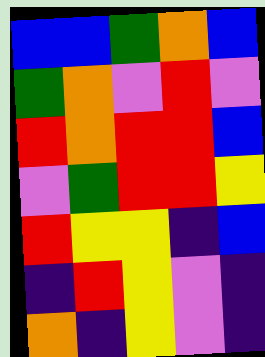[["blue", "blue", "green", "orange", "blue"], ["green", "orange", "violet", "red", "violet"], ["red", "orange", "red", "red", "blue"], ["violet", "green", "red", "red", "yellow"], ["red", "yellow", "yellow", "indigo", "blue"], ["indigo", "red", "yellow", "violet", "indigo"], ["orange", "indigo", "yellow", "violet", "indigo"]]